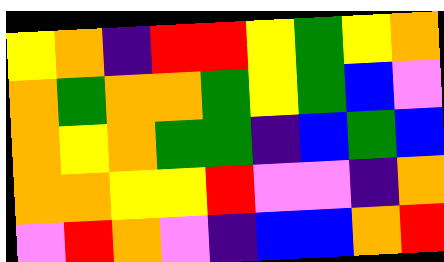[["yellow", "orange", "indigo", "red", "red", "yellow", "green", "yellow", "orange"], ["orange", "green", "orange", "orange", "green", "yellow", "green", "blue", "violet"], ["orange", "yellow", "orange", "green", "green", "indigo", "blue", "green", "blue"], ["orange", "orange", "yellow", "yellow", "red", "violet", "violet", "indigo", "orange"], ["violet", "red", "orange", "violet", "indigo", "blue", "blue", "orange", "red"]]